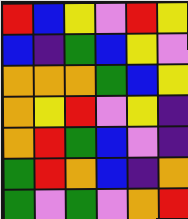[["red", "blue", "yellow", "violet", "red", "yellow"], ["blue", "indigo", "green", "blue", "yellow", "violet"], ["orange", "orange", "orange", "green", "blue", "yellow"], ["orange", "yellow", "red", "violet", "yellow", "indigo"], ["orange", "red", "green", "blue", "violet", "indigo"], ["green", "red", "orange", "blue", "indigo", "orange"], ["green", "violet", "green", "violet", "orange", "red"]]